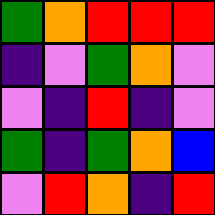[["green", "orange", "red", "red", "red"], ["indigo", "violet", "green", "orange", "violet"], ["violet", "indigo", "red", "indigo", "violet"], ["green", "indigo", "green", "orange", "blue"], ["violet", "red", "orange", "indigo", "red"]]